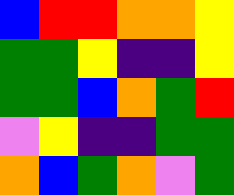[["blue", "red", "red", "orange", "orange", "yellow"], ["green", "green", "yellow", "indigo", "indigo", "yellow"], ["green", "green", "blue", "orange", "green", "red"], ["violet", "yellow", "indigo", "indigo", "green", "green"], ["orange", "blue", "green", "orange", "violet", "green"]]